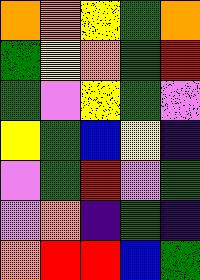[["orange", "orange", "yellow", "green", "orange"], ["green", "yellow", "orange", "green", "red"], ["green", "violet", "yellow", "green", "violet"], ["yellow", "green", "blue", "yellow", "indigo"], ["violet", "green", "red", "violet", "green"], ["violet", "orange", "indigo", "green", "indigo"], ["orange", "red", "red", "blue", "green"]]